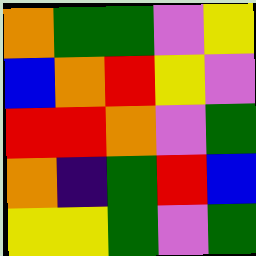[["orange", "green", "green", "violet", "yellow"], ["blue", "orange", "red", "yellow", "violet"], ["red", "red", "orange", "violet", "green"], ["orange", "indigo", "green", "red", "blue"], ["yellow", "yellow", "green", "violet", "green"]]